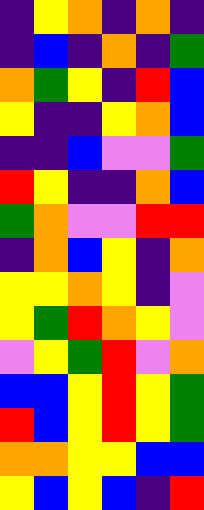[["indigo", "yellow", "orange", "indigo", "orange", "indigo"], ["indigo", "blue", "indigo", "orange", "indigo", "green"], ["orange", "green", "yellow", "indigo", "red", "blue"], ["yellow", "indigo", "indigo", "yellow", "orange", "blue"], ["indigo", "indigo", "blue", "violet", "violet", "green"], ["red", "yellow", "indigo", "indigo", "orange", "blue"], ["green", "orange", "violet", "violet", "red", "red"], ["indigo", "orange", "blue", "yellow", "indigo", "orange"], ["yellow", "yellow", "orange", "yellow", "indigo", "violet"], ["yellow", "green", "red", "orange", "yellow", "violet"], ["violet", "yellow", "green", "red", "violet", "orange"], ["blue", "blue", "yellow", "red", "yellow", "green"], ["red", "blue", "yellow", "red", "yellow", "green"], ["orange", "orange", "yellow", "yellow", "blue", "blue"], ["yellow", "blue", "yellow", "blue", "indigo", "red"]]